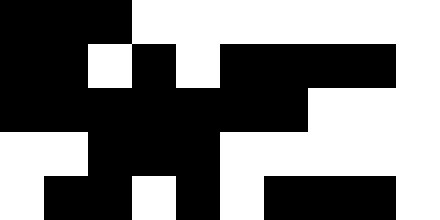[["black", "black", "black", "white", "white", "white", "white", "white", "white", "white"], ["black", "black", "white", "black", "white", "black", "black", "black", "black", "white"], ["black", "black", "black", "black", "black", "black", "black", "white", "white", "white"], ["white", "white", "black", "black", "black", "white", "white", "white", "white", "white"], ["white", "black", "black", "white", "black", "white", "black", "black", "black", "white"]]